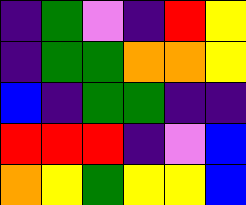[["indigo", "green", "violet", "indigo", "red", "yellow"], ["indigo", "green", "green", "orange", "orange", "yellow"], ["blue", "indigo", "green", "green", "indigo", "indigo"], ["red", "red", "red", "indigo", "violet", "blue"], ["orange", "yellow", "green", "yellow", "yellow", "blue"]]